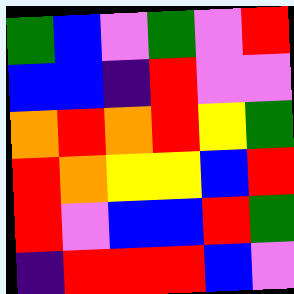[["green", "blue", "violet", "green", "violet", "red"], ["blue", "blue", "indigo", "red", "violet", "violet"], ["orange", "red", "orange", "red", "yellow", "green"], ["red", "orange", "yellow", "yellow", "blue", "red"], ["red", "violet", "blue", "blue", "red", "green"], ["indigo", "red", "red", "red", "blue", "violet"]]